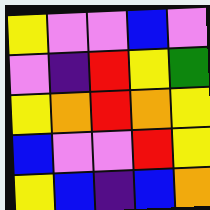[["yellow", "violet", "violet", "blue", "violet"], ["violet", "indigo", "red", "yellow", "green"], ["yellow", "orange", "red", "orange", "yellow"], ["blue", "violet", "violet", "red", "yellow"], ["yellow", "blue", "indigo", "blue", "orange"]]